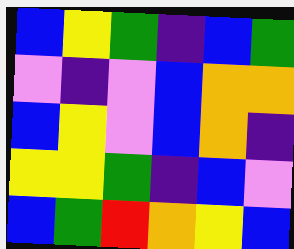[["blue", "yellow", "green", "indigo", "blue", "green"], ["violet", "indigo", "violet", "blue", "orange", "orange"], ["blue", "yellow", "violet", "blue", "orange", "indigo"], ["yellow", "yellow", "green", "indigo", "blue", "violet"], ["blue", "green", "red", "orange", "yellow", "blue"]]